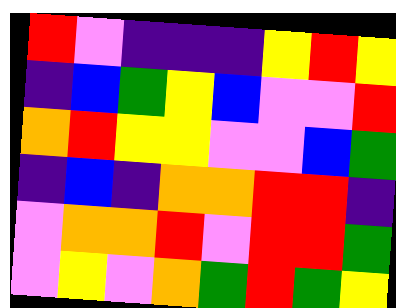[["red", "violet", "indigo", "indigo", "indigo", "yellow", "red", "yellow"], ["indigo", "blue", "green", "yellow", "blue", "violet", "violet", "red"], ["orange", "red", "yellow", "yellow", "violet", "violet", "blue", "green"], ["indigo", "blue", "indigo", "orange", "orange", "red", "red", "indigo"], ["violet", "orange", "orange", "red", "violet", "red", "red", "green"], ["violet", "yellow", "violet", "orange", "green", "red", "green", "yellow"]]